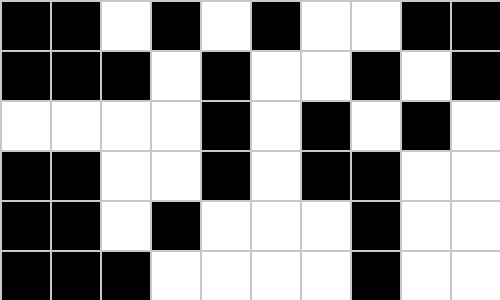[["black", "black", "white", "black", "white", "black", "white", "white", "black", "black"], ["black", "black", "black", "white", "black", "white", "white", "black", "white", "black"], ["white", "white", "white", "white", "black", "white", "black", "white", "black", "white"], ["black", "black", "white", "white", "black", "white", "black", "black", "white", "white"], ["black", "black", "white", "black", "white", "white", "white", "black", "white", "white"], ["black", "black", "black", "white", "white", "white", "white", "black", "white", "white"]]